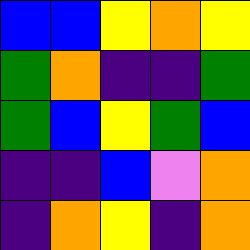[["blue", "blue", "yellow", "orange", "yellow"], ["green", "orange", "indigo", "indigo", "green"], ["green", "blue", "yellow", "green", "blue"], ["indigo", "indigo", "blue", "violet", "orange"], ["indigo", "orange", "yellow", "indigo", "orange"]]